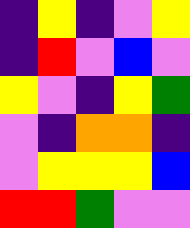[["indigo", "yellow", "indigo", "violet", "yellow"], ["indigo", "red", "violet", "blue", "violet"], ["yellow", "violet", "indigo", "yellow", "green"], ["violet", "indigo", "orange", "orange", "indigo"], ["violet", "yellow", "yellow", "yellow", "blue"], ["red", "red", "green", "violet", "violet"]]